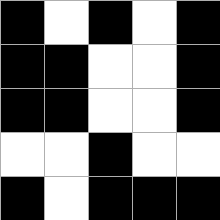[["black", "white", "black", "white", "black"], ["black", "black", "white", "white", "black"], ["black", "black", "white", "white", "black"], ["white", "white", "black", "white", "white"], ["black", "white", "black", "black", "black"]]